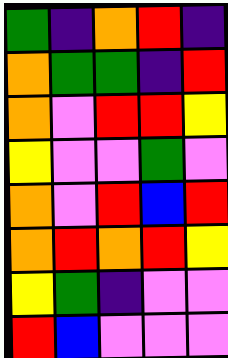[["green", "indigo", "orange", "red", "indigo"], ["orange", "green", "green", "indigo", "red"], ["orange", "violet", "red", "red", "yellow"], ["yellow", "violet", "violet", "green", "violet"], ["orange", "violet", "red", "blue", "red"], ["orange", "red", "orange", "red", "yellow"], ["yellow", "green", "indigo", "violet", "violet"], ["red", "blue", "violet", "violet", "violet"]]